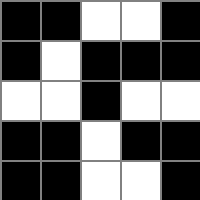[["black", "black", "white", "white", "black"], ["black", "white", "black", "black", "black"], ["white", "white", "black", "white", "white"], ["black", "black", "white", "black", "black"], ["black", "black", "white", "white", "black"]]